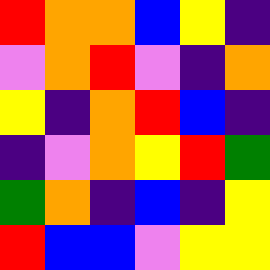[["red", "orange", "orange", "blue", "yellow", "indigo"], ["violet", "orange", "red", "violet", "indigo", "orange"], ["yellow", "indigo", "orange", "red", "blue", "indigo"], ["indigo", "violet", "orange", "yellow", "red", "green"], ["green", "orange", "indigo", "blue", "indigo", "yellow"], ["red", "blue", "blue", "violet", "yellow", "yellow"]]